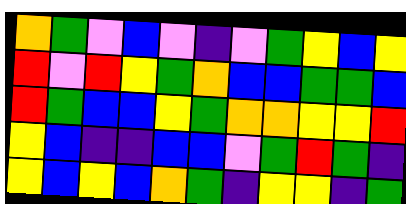[["orange", "green", "violet", "blue", "violet", "indigo", "violet", "green", "yellow", "blue", "yellow"], ["red", "violet", "red", "yellow", "green", "orange", "blue", "blue", "green", "green", "blue"], ["red", "green", "blue", "blue", "yellow", "green", "orange", "orange", "yellow", "yellow", "red"], ["yellow", "blue", "indigo", "indigo", "blue", "blue", "violet", "green", "red", "green", "indigo"], ["yellow", "blue", "yellow", "blue", "orange", "green", "indigo", "yellow", "yellow", "indigo", "green"]]